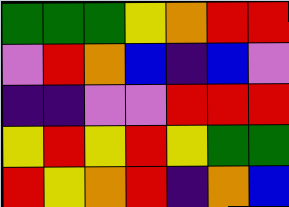[["green", "green", "green", "yellow", "orange", "red", "red"], ["violet", "red", "orange", "blue", "indigo", "blue", "violet"], ["indigo", "indigo", "violet", "violet", "red", "red", "red"], ["yellow", "red", "yellow", "red", "yellow", "green", "green"], ["red", "yellow", "orange", "red", "indigo", "orange", "blue"]]